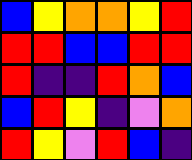[["blue", "yellow", "orange", "orange", "yellow", "red"], ["red", "red", "blue", "blue", "red", "red"], ["red", "indigo", "indigo", "red", "orange", "blue"], ["blue", "red", "yellow", "indigo", "violet", "orange"], ["red", "yellow", "violet", "red", "blue", "indigo"]]